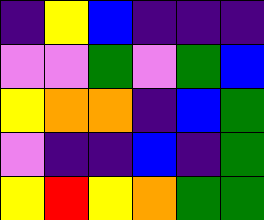[["indigo", "yellow", "blue", "indigo", "indigo", "indigo"], ["violet", "violet", "green", "violet", "green", "blue"], ["yellow", "orange", "orange", "indigo", "blue", "green"], ["violet", "indigo", "indigo", "blue", "indigo", "green"], ["yellow", "red", "yellow", "orange", "green", "green"]]